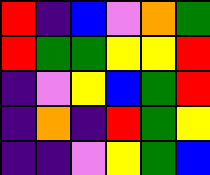[["red", "indigo", "blue", "violet", "orange", "green"], ["red", "green", "green", "yellow", "yellow", "red"], ["indigo", "violet", "yellow", "blue", "green", "red"], ["indigo", "orange", "indigo", "red", "green", "yellow"], ["indigo", "indigo", "violet", "yellow", "green", "blue"]]